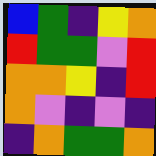[["blue", "green", "indigo", "yellow", "orange"], ["red", "green", "green", "violet", "red"], ["orange", "orange", "yellow", "indigo", "red"], ["orange", "violet", "indigo", "violet", "indigo"], ["indigo", "orange", "green", "green", "orange"]]